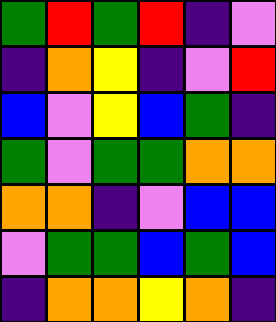[["green", "red", "green", "red", "indigo", "violet"], ["indigo", "orange", "yellow", "indigo", "violet", "red"], ["blue", "violet", "yellow", "blue", "green", "indigo"], ["green", "violet", "green", "green", "orange", "orange"], ["orange", "orange", "indigo", "violet", "blue", "blue"], ["violet", "green", "green", "blue", "green", "blue"], ["indigo", "orange", "orange", "yellow", "orange", "indigo"]]